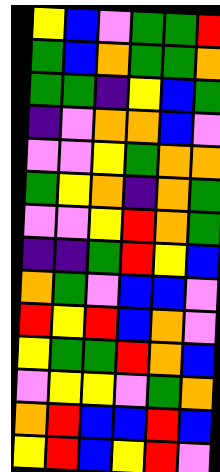[["yellow", "blue", "violet", "green", "green", "red"], ["green", "blue", "orange", "green", "green", "orange"], ["green", "green", "indigo", "yellow", "blue", "green"], ["indigo", "violet", "orange", "orange", "blue", "violet"], ["violet", "violet", "yellow", "green", "orange", "orange"], ["green", "yellow", "orange", "indigo", "orange", "green"], ["violet", "violet", "yellow", "red", "orange", "green"], ["indigo", "indigo", "green", "red", "yellow", "blue"], ["orange", "green", "violet", "blue", "blue", "violet"], ["red", "yellow", "red", "blue", "orange", "violet"], ["yellow", "green", "green", "red", "orange", "blue"], ["violet", "yellow", "yellow", "violet", "green", "orange"], ["orange", "red", "blue", "blue", "red", "blue"], ["yellow", "red", "blue", "yellow", "red", "violet"]]